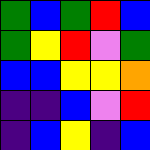[["green", "blue", "green", "red", "blue"], ["green", "yellow", "red", "violet", "green"], ["blue", "blue", "yellow", "yellow", "orange"], ["indigo", "indigo", "blue", "violet", "red"], ["indigo", "blue", "yellow", "indigo", "blue"]]